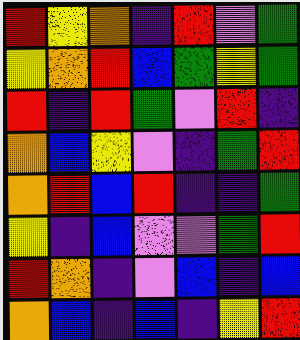[["red", "yellow", "orange", "indigo", "red", "violet", "green"], ["yellow", "orange", "red", "blue", "green", "yellow", "green"], ["red", "indigo", "red", "green", "violet", "red", "indigo"], ["orange", "blue", "yellow", "violet", "indigo", "green", "red"], ["orange", "red", "blue", "red", "indigo", "indigo", "green"], ["yellow", "indigo", "blue", "violet", "violet", "green", "red"], ["red", "orange", "indigo", "violet", "blue", "indigo", "blue"], ["orange", "blue", "indigo", "blue", "indigo", "yellow", "red"]]